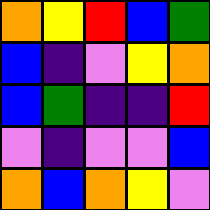[["orange", "yellow", "red", "blue", "green"], ["blue", "indigo", "violet", "yellow", "orange"], ["blue", "green", "indigo", "indigo", "red"], ["violet", "indigo", "violet", "violet", "blue"], ["orange", "blue", "orange", "yellow", "violet"]]